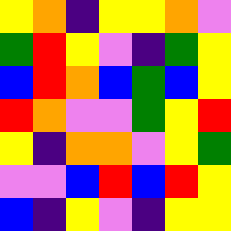[["yellow", "orange", "indigo", "yellow", "yellow", "orange", "violet"], ["green", "red", "yellow", "violet", "indigo", "green", "yellow"], ["blue", "red", "orange", "blue", "green", "blue", "yellow"], ["red", "orange", "violet", "violet", "green", "yellow", "red"], ["yellow", "indigo", "orange", "orange", "violet", "yellow", "green"], ["violet", "violet", "blue", "red", "blue", "red", "yellow"], ["blue", "indigo", "yellow", "violet", "indigo", "yellow", "yellow"]]